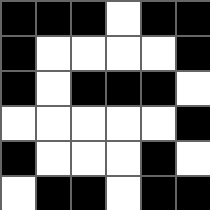[["black", "black", "black", "white", "black", "black"], ["black", "white", "white", "white", "white", "black"], ["black", "white", "black", "black", "black", "white"], ["white", "white", "white", "white", "white", "black"], ["black", "white", "white", "white", "black", "white"], ["white", "black", "black", "white", "black", "black"]]